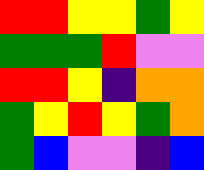[["red", "red", "yellow", "yellow", "green", "yellow"], ["green", "green", "green", "red", "violet", "violet"], ["red", "red", "yellow", "indigo", "orange", "orange"], ["green", "yellow", "red", "yellow", "green", "orange"], ["green", "blue", "violet", "violet", "indigo", "blue"]]